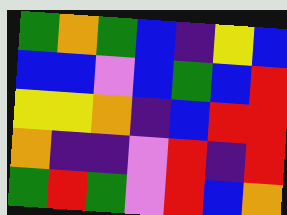[["green", "orange", "green", "blue", "indigo", "yellow", "blue"], ["blue", "blue", "violet", "blue", "green", "blue", "red"], ["yellow", "yellow", "orange", "indigo", "blue", "red", "red"], ["orange", "indigo", "indigo", "violet", "red", "indigo", "red"], ["green", "red", "green", "violet", "red", "blue", "orange"]]